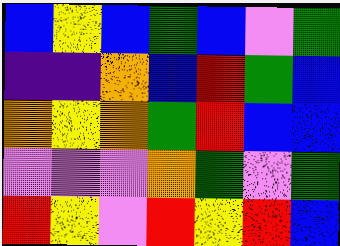[["blue", "yellow", "blue", "green", "blue", "violet", "green"], ["indigo", "indigo", "orange", "blue", "red", "green", "blue"], ["orange", "yellow", "orange", "green", "red", "blue", "blue"], ["violet", "violet", "violet", "orange", "green", "violet", "green"], ["red", "yellow", "violet", "red", "yellow", "red", "blue"]]